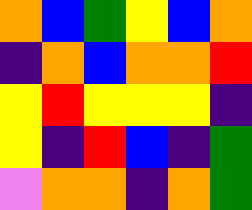[["orange", "blue", "green", "yellow", "blue", "orange"], ["indigo", "orange", "blue", "orange", "orange", "red"], ["yellow", "red", "yellow", "yellow", "yellow", "indigo"], ["yellow", "indigo", "red", "blue", "indigo", "green"], ["violet", "orange", "orange", "indigo", "orange", "green"]]